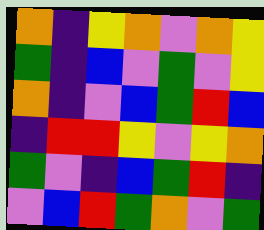[["orange", "indigo", "yellow", "orange", "violet", "orange", "yellow"], ["green", "indigo", "blue", "violet", "green", "violet", "yellow"], ["orange", "indigo", "violet", "blue", "green", "red", "blue"], ["indigo", "red", "red", "yellow", "violet", "yellow", "orange"], ["green", "violet", "indigo", "blue", "green", "red", "indigo"], ["violet", "blue", "red", "green", "orange", "violet", "green"]]